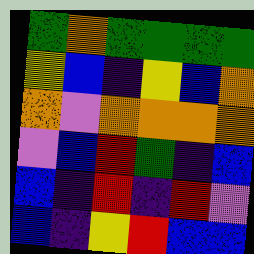[["green", "orange", "green", "green", "green", "green"], ["yellow", "blue", "indigo", "yellow", "blue", "orange"], ["orange", "violet", "orange", "orange", "orange", "orange"], ["violet", "blue", "red", "green", "indigo", "blue"], ["blue", "indigo", "red", "indigo", "red", "violet"], ["blue", "indigo", "yellow", "red", "blue", "blue"]]